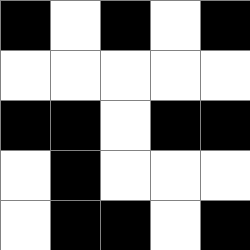[["black", "white", "black", "white", "black"], ["white", "white", "white", "white", "white"], ["black", "black", "white", "black", "black"], ["white", "black", "white", "white", "white"], ["white", "black", "black", "white", "black"]]